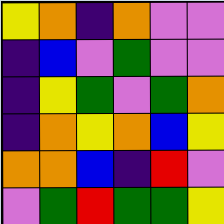[["yellow", "orange", "indigo", "orange", "violet", "violet"], ["indigo", "blue", "violet", "green", "violet", "violet"], ["indigo", "yellow", "green", "violet", "green", "orange"], ["indigo", "orange", "yellow", "orange", "blue", "yellow"], ["orange", "orange", "blue", "indigo", "red", "violet"], ["violet", "green", "red", "green", "green", "yellow"]]